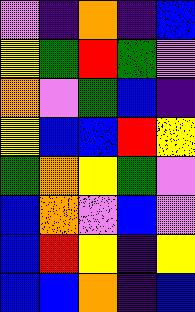[["violet", "indigo", "orange", "indigo", "blue"], ["yellow", "green", "red", "green", "violet"], ["orange", "violet", "green", "blue", "indigo"], ["yellow", "blue", "blue", "red", "yellow"], ["green", "orange", "yellow", "green", "violet"], ["blue", "orange", "violet", "blue", "violet"], ["blue", "red", "yellow", "indigo", "yellow"], ["blue", "blue", "orange", "indigo", "blue"]]